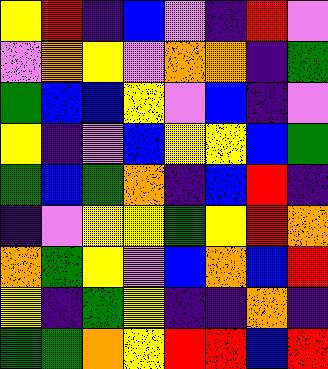[["yellow", "red", "indigo", "blue", "violet", "indigo", "red", "violet"], ["violet", "orange", "yellow", "violet", "orange", "orange", "indigo", "green"], ["green", "blue", "blue", "yellow", "violet", "blue", "indigo", "violet"], ["yellow", "indigo", "violet", "blue", "yellow", "yellow", "blue", "green"], ["green", "blue", "green", "orange", "indigo", "blue", "red", "indigo"], ["indigo", "violet", "yellow", "yellow", "green", "yellow", "red", "orange"], ["orange", "green", "yellow", "violet", "blue", "orange", "blue", "red"], ["yellow", "indigo", "green", "yellow", "indigo", "indigo", "orange", "indigo"], ["green", "green", "orange", "yellow", "red", "red", "blue", "red"]]